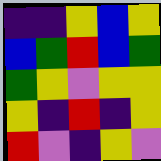[["indigo", "indigo", "yellow", "blue", "yellow"], ["blue", "green", "red", "blue", "green"], ["green", "yellow", "violet", "yellow", "yellow"], ["yellow", "indigo", "red", "indigo", "yellow"], ["red", "violet", "indigo", "yellow", "violet"]]